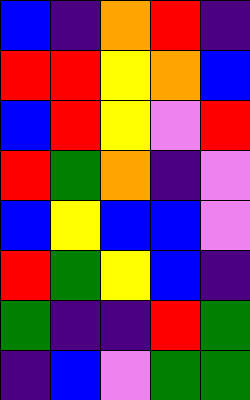[["blue", "indigo", "orange", "red", "indigo"], ["red", "red", "yellow", "orange", "blue"], ["blue", "red", "yellow", "violet", "red"], ["red", "green", "orange", "indigo", "violet"], ["blue", "yellow", "blue", "blue", "violet"], ["red", "green", "yellow", "blue", "indigo"], ["green", "indigo", "indigo", "red", "green"], ["indigo", "blue", "violet", "green", "green"]]